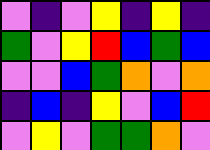[["violet", "indigo", "violet", "yellow", "indigo", "yellow", "indigo"], ["green", "violet", "yellow", "red", "blue", "green", "blue"], ["violet", "violet", "blue", "green", "orange", "violet", "orange"], ["indigo", "blue", "indigo", "yellow", "violet", "blue", "red"], ["violet", "yellow", "violet", "green", "green", "orange", "violet"]]